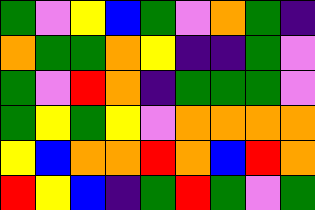[["green", "violet", "yellow", "blue", "green", "violet", "orange", "green", "indigo"], ["orange", "green", "green", "orange", "yellow", "indigo", "indigo", "green", "violet"], ["green", "violet", "red", "orange", "indigo", "green", "green", "green", "violet"], ["green", "yellow", "green", "yellow", "violet", "orange", "orange", "orange", "orange"], ["yellow", "blue", "orange", "orange", "red", "orange", "blue", "red", "orange"], ["red", "yellow", "blue", "indigo", "green", "red", "green", "violet", "green"]]